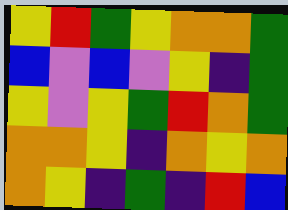[["yellow", "red", "green", "yellow", "orange", "orange", "green"], ["blue", "violet", "blue", "violet", "yellow", "indigo", "green"], ["yellow", "violet", "yellow", "green", "red", "orange", "green"], ["orange", "orange", "yellow", "indigo", "orange", "yellow", "orange"], ["orange", "yellow", "indigo", "green", "indigo", "red", "blue"]]